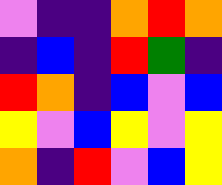[["violet", "indigo", "indigo", "orange", "red", "orange"], ["indigo", "blue", "indigo", "red", "green", "indigo"], ["red", "orange", "indigo", "blue", "violet", "blue"], ["yellow", "violet", "blue", "yellow", "violet", "yellow"], ["orange", "indigo", "red", "violet", "blue", "yellow"]]